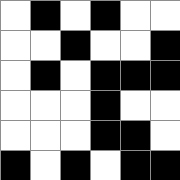[["white", "black", "white", "black", "white", "white"], ["white", "white", "black", "white", "white", "black"], ["white", "black", "white", "black", "black", "black"], ["white", "white", "white", "black", "white", "white"], ["white", "white", "white", "black", "black", "white"], ["black", "white", "black", "white", "black", "black"]]